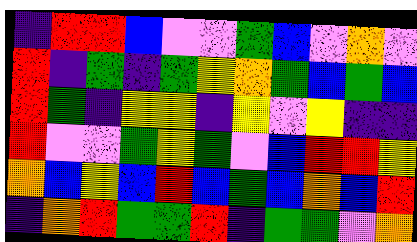[["indigo", "red", "red", "blue", "violet", "violet", "green", "blue", "violet", "orange", "violet"], ["red", "indigo", "green", "indigo", "green", "yellow", "orange", "green", "blue", "green", "blue"], ["red", "green", "indigo", "yellow", "yellow", "indigo", "yellow", "violet", "yellow", "indigo", "indigo"], ["red", "violet", "violet", "green", "yellow", "green", "violet", "blue", "red", "red", "yellow"], ["orange", "blue", "yellow", "blue", "red", "blue", "green", "blue", "orange", "blue", "red"], ["indigo", "orange", "red", "green", "green", "red", "indigo", "green", "green", "violet", "orange"]]